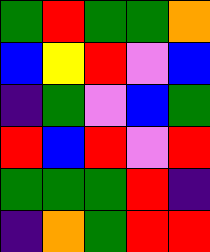[["green", "red", "green", "green", "orange"], ["blue", "yellow", "red", "violet", "blue"], ["indigo", "green", "violet", "blue", "green"], ["red", "blue", "red", "violet", "red"], ["green", "green", "green", "red", "indigo"], ["indigo", "orange", "green", "red", "red"]]